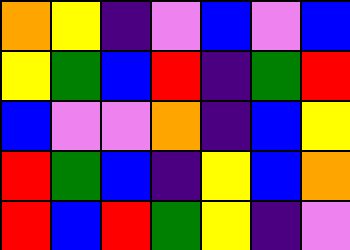[["orange", "yellow", "indigo", "violet", "blue", "violet", "blue"], ["yellow", "green", "blue", "red", "indigo", "green", "red"], ["blue", "violet", "violet", "orange", "indigo", "blue", "yellow"], ["red", "green", "blue", "indigo", "yellow", "blue", "orange"], ["red", "blue", "red", "green", "yellow", "indigo", "violet"]]